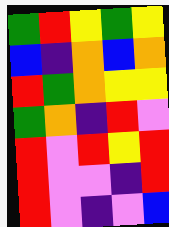[["green", "red", "yellow", "green", "yellow"], ["blue", "indigo", "orange", "blue", "orange"], ["red", "green", "orange", "yellow", "yellow"], ["green", "orange", "indigo", "red", "violet"], ["red", "violet", "red", "yellow", "red"], ["red", "violet", "violet", "indigo", "red"], ["red", "violet", "indigo", "violet", "blue"]]